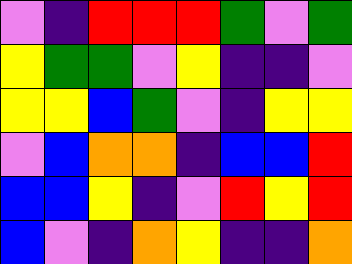[["violet", "indigo", "red", "red", "red", "green", "violet", "green"], ["yellow", "green", "green", "violet", "yellow", "indigo", "indigo", "violet"], ["yellow", "yellow", "blue", "green", "violet", "indigo", "yellow", "yellow"], ["violet", "blue", "orange", "orange", "indigo", "blue", "blue", "red"], ["blue", "blue", "yellow", "indigo", "violet", "red", "yellow", "red"], ["blue", "violet", "indigo", "orange", "yellow", "indigo", "indigo", "orange"]]